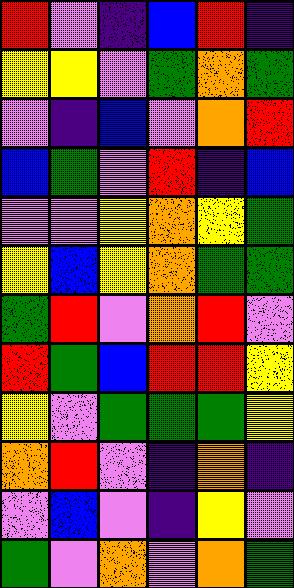[["red", "violet", "indigo", "blue", "red", "indigo"], ["yellow", "yellow", "violet", "green", "orange", "green"], ["violet", "indigo", "blue", "violet", "orange", "red"], ["blue", "green", "violet", "red", "indigo", "blue"], ["violet", "violet", "yellow", "orange", "yellow", "green"], ["yellow", "blue", "yellow", "orange", "green", "green"], ["green", "red", "violet", "orange", "red", "violet"], ["red", "green", "blue", "red", "red", "yellow"], ["yellow", "violet", "green", "green", "green", "yellow"], ["orange", "red", "violet", "indigo", "orange", "indigo"], ["violet", "blue", "violet", "indigo", "yellow", "violet"], ["green", "violet", "orange", "violet", "orange", "green"]]